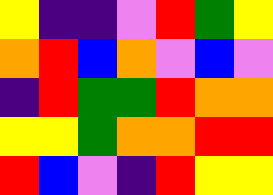[["yellow", "indigo", "indigo", "violet", "red", "green", "yellow"], ["orange", "red", "blue", "orange", "violet", "blue", "violet"], ["indigo", "red", "green", "green", "red", "orange", "orange"], ["yellow", "yellow", "green", "orange", "orange", "red", "red"], ["red", "blue", "violet", "indigo", "red", "yellow", "yellow"]]